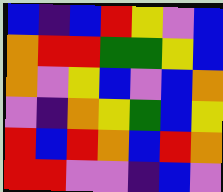[["blue", "indigo", "blue", "red", "yellow", "violet", "blue"], ["orange", "red", "red", "green", "green", "yellow", "blue"], ["orange", "violet", "yellow", "blue", "violet", "blue", "orange"], ["violet", "indigo", "orange", "yellow", "green", "blue", "yellow"], ["red", "blue", "red", "orange", "blue", "red", "orange"], ["red", "red", "violet", "violet", "indigo", "blue", "violet"]]